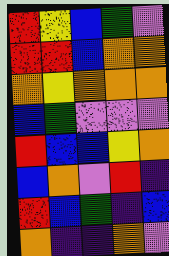[["red", "yellow", "blue", "green", "violet"], ["red", "red", "blue", "orange", "orange"], ["orange", "yellow", "orange", "orange", "orange"], ["blue", "green", "violet", "violet", "violet"], ["red", "blue", "blue", "yellow", "orange"], ["blue", "orange", "violet", "red", "indigo"], ["red", "blue", "green", "indigo", "blue"], ["orange", "indigo", "indigo", "orange", "violet"]]